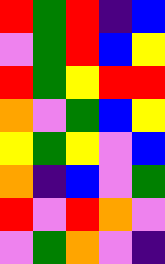[["red", "green", "red", "indigo", "blue"], ["violet", "green", "red", "blue", "yellow"], ["red", "green", "yellow", "red", "red"], ["orange", "violet", "green", "blue", "yellow"], ["yellow", "green", "yellow", "violet", "blue"], ["orange", "indigo", "blue", "violet", "green"], ["red", "violet", "red", "orange", "violet"], ["violet", "green", "orange", "violet", "indigo"]]